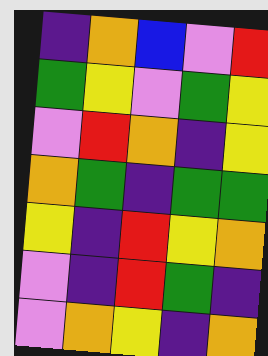[["indigo", "orange", "blue", "violet", "red"], ["green", "yellow", "violet", "green", "yellow"], ["violet", "red", "orange", "indigo", "yellow"], ["orange", "green", "indigo", "green", "green"], ["yellow", "indigo", "red", "yellow", "orange"], ["violet", "indigo", "red", "green", "indigo"], ["violet", "orange", "yellow", "indigo", "orange"]]